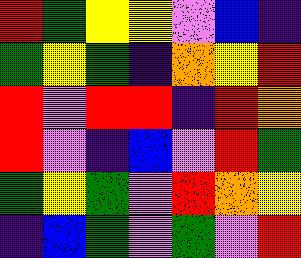[["red", "green", "yellow", "yellow", "violet", "blue", "indigo"], ["green", "yellow", "green", "indigo", "orange", "yellow", "red"], ["red", "violet", "red", "red", "indigo", "red", "orange"], ["red", "violet", "indigo", "blue", "violet", "red", "green"], ["green", "yellow", "green", "violet", "red", "orange", "yellow"], ["indigo", "blue", "green", "violet", "green", "violet", "red"]]